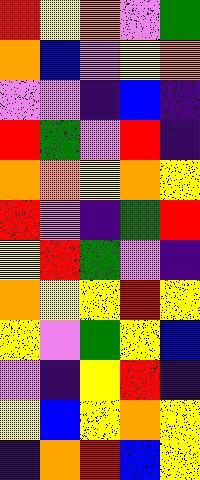[["red", "yellow", "orange", "violet", "green"], ["orange", "blue", "violet", "yellow", "orange"], ["violet", "violet", "indigo", "blue", "indigo"], ["red", "green", "violet", "red", "indigo"], ["orange", "orange", "yellow", "orange", "yellow"], ["red", "violet", "indigo", "green", "red"], ["yellow", "red", "green", "violet", "indigo"], ["orange", "yellow", "yellow", "red", "yellow"], ["yellow", "violet", "green", "yellow", "blue"], ["violet", "indigo", "yellow", "red", "indigo"], ["yellow", "blue", "yellow", "orange", "yellow"], ["indigo", "orange", "red", "blue", "yellow"]]